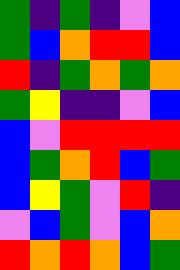[["green", "indigo", "green", "indigo", "violet", "blue"], ["green", "blue", "orange", "red", "red", "blue"], ["red", "indigo", "green", "orange", "green", "orange"], ["green", "yellow", "indigo", "indigo", "violet", "blue"], ["blue", "violet", "red", "red", "red", "red"], ["blue", "green", "orange", "red", "blue", "green"], ["blue", "yellow", "green", "violet", "red", "indigo"], ["violet", "blue", "green", "violet", "blue", "orange"], ["red", "orange", "red", "orange", "blue", "green"]]